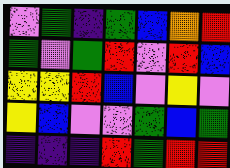[["violet", "green", "indigo", "green", "blue", "orange", "red"], ["green", "violet", "green", "red", "violet", "red", "blue"], ["yellow", "yellow", "red", "blue", "violet", "yellow", "violet"], ["yellow", "blue", "violet", "violet", "green", "blue", "green"], ["indigo", "indigo", "indigo", "red", "green", "red", "red"]]